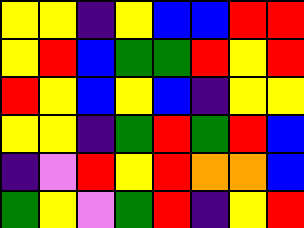[["yellow", "yellow", "indigo", "yellow", "blue", "blue", "red", "red"], ["yellow", "red", "blue", "green", "green", "red", "yellow", "red"], ["red", "yellow", "blue", "yellow", "blue", "indigo", "yellow", "yellow"], ["yellow", "yellow", "indigo", "green", "red", "green", "red", "blue"], ["indigo", "violet", "red", "yellow", "red", "orange", "orange", "blue"], ["green", "yellow", "violet", "green", "red", "indigo", "yellow", "red"]]